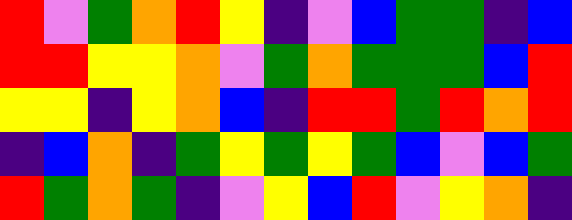[["red", "violet", "green", "orange", "red", "yellow", "indigo", "violet", "blue", "green", "green", "indigo", "blue"], ["red", "red", "yellow", "yellow", "orange", "violet", "green", "orange", "green", "green", "green", "blue", "red"], ["yellow", "yellow", "indigo", "yellow", "orange", "blue", "indigo", "red", "red", "green", "red", "orange", "red"], ["indigo", "blue", "orange", "indigo", "green", "yellow", "green", "yellow", "green", "blue", "violet", "blue", "green"], ["red", "green", "orange", "green", "indigo", "violet", "yellow", "blue", "red", "violet", "yellow", "orange", "indigo"]]